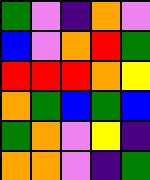[["green", "violet", "indigo", "orange", "violet"], ["blue", "violet", "orange", "red", "green"], ["red", "red", "red", "orange", "yellow"], ["orange", "green", "blue", "green", "blue"], ["green", "orange", "violet", "yellow", "indigo"], ["orange", "orange", "violet", "indigo", "green"]]